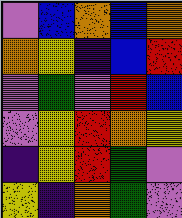[["violet", "blue", "orange", "blue", "orange"], ["orange", "yellow", "indigo", "blue", "red"], ["violet", "green", "violet", "red", "blue"], ["violet", "yellow", "red", "orange", "yellow"], ["indigo", "yellow", "red", "green", "violet"], ["yellow", "indigo", "orange", "green", "violet"]]